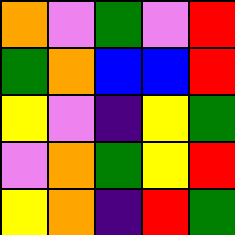[["orange", "violet", "green", "violet", "red"], ["green", "orange", "blue", "blue", "red"], ["yellow", "violet", "indigo", "yellow", "green"], ["violet", "orange", "green", "yellow", "red"], ["yellow", "orange", "indigo", "red", "green"]]